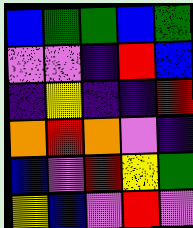[["blue", "green", "green", "blue", "green"], ["violet", "violet", "indigo", "red", "blue"], ["indigo", "yellow", "indigo", "indigo", "red"], ["orange", "red", "orange", "violet", "indigo"], ["blue", "violet", "red", "yellow", "green"], ["yellow", "blue", "violet", "red", "violet"]]